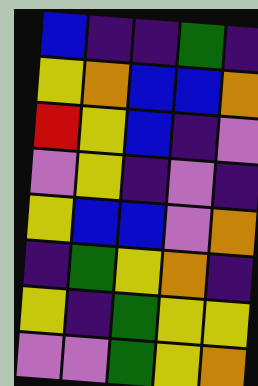[["blue", "indigo", "indigo", "green", "indigo"], ["yellow", "orange", "blue", "blue", "orange"], ["red", "yellow", "blue", "indigo", "violet"], ["violet", "yellow", "indigo", "violet", "indigo"], ["yellow", "blue", "blue", "violet", "orange"], ["indigo", "green", "yellow", "orange", "indigo"], ["yellow", "indigo", "green", "yellow", "yellow"], ["violet", "violet", "green", "yellow", "orange"]]